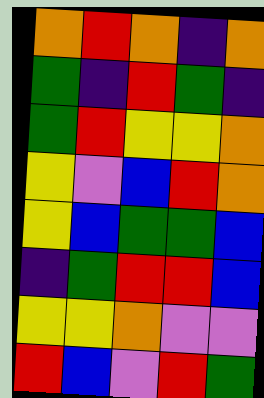[["orange", "red", "orange", "indigo", "orange"], ["green", "indigo", "red", "green", "indigo"], ["green", "red", "yellow", "yellow", "orange"], ["yellow", "violet", "blue", "red", "orange"], ["yellow", "blue", "green", "green", "blue"], ["indigo", "green", "red", "red", "blue"], ["yellow", "yellow", "orange", "violet", "violet"], ["red", "blue", "violet", "red", "green"]]